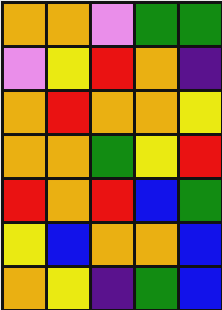[["orange", "orange", "violet", "green", "green"], ["violet", "yellow", "red", "orange", "indigo"], ["orange", "red", "orange", "orange", "yellow"], ["orange", "orange", "green", "yellow", "red"], ["red", "orange", "red", "blue", "green"], ["yellow", "blue", "orange", "orange", "blue"], ["orange", "yellow", "indigo", "green", "blue"]]